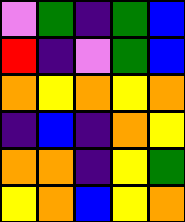[["violet", "green", "indigo", "green", "blue"], ["red", "indigo", "violet", "green", "blue"], ["orange", "yellow", "orange", "yellow", "orange"], ["indigo", "blue", "indigo", "orange", "yellow"], ["orange", "orange", "indigo", "yellow", "green"], ["yellow", "orange", "blue", "yellow", "orange"]]